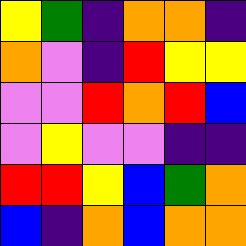[["yellow", "green", "indigo", "orange", "orange", "indigo"], ["orange", "violet", "indigo", "red", "yellow", "yellow"], ["violet", "violet", "red", "orange", "red", "blue"], ["violet", "yellow", "violet", "violet", "indigo", "indigo"], ["red", "red", "yellow", "blue", "green", "orange"], ["blue", "indigo", "orange", "blue", "orange", "orange"]]